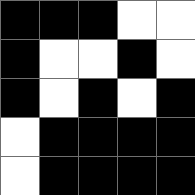[["black", "black", "black", "white", "white"], ["black", "white", "white", "black", "white"], ["black", "white", "black", "white", "black"], ["white", "black", "black", "black", "black"], ["white", "black", "black", "black", "black"]]